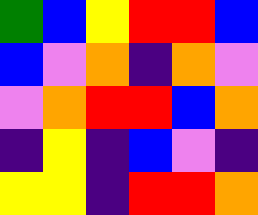[["green", "blue", "yellow", "red", "red", "blue"], ["blue", "violet", "orange", "indigo", "orange", "violet"], ["violet", "orange", "red", "red", "blue", "orange"], ["indigo", "yellow", "indigo", "blue", "violet", "indigo"], ["yellow", "yellow", "indigo", "red", "red", "orange"]]